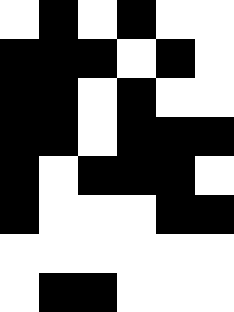[["white", "black", "white", "black", "white", "white"], ["black", "black", "black", "white", "black", "white"], ["black", "black", "white", "black", "white", "white"], ["black", "black", "white", "black", "black", "black"], ["black", "white", "black", "black", "black", "white"], ["black", "white", "white", "white", "black", "black"], ["white", "white", "white", "white", "white", "white"], ["white", "black", "black", "white", "white", "white"]]